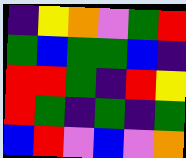[["indigo", "yellow", "orange", "violet", "green", "red"], ["green", "blue", "green", "green", "blue", "indigo"], ["red", "red", "green", "indigo", "red", "yellow"], ["red", "green", "indigo", "green", "indigo", "green"], ["blue", "red", "violet", "blue", "violet", "orange"]]